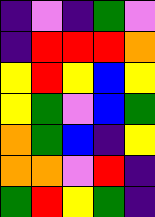[["indigo", "violet", "indigo", "green", "violet"], ["indigo", "red", "red", "red", "orange"], ["yellow", "red", "yellow", "blue", "yellow"], ["yellow", "green", "violet", "blue", "green"], ["orange", "green", "blue", "indigo", "yellow"], ["orange", "orange", "violet", "red", "indigo"], ["green", "red", "yellow", "green", "indigo"]]